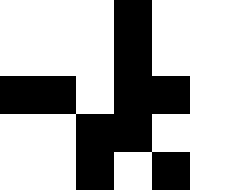[["white", "white", "white", "black", "white", "white"], ["white", "white", "white", "black", "white", "white"], ["black", "black", "white", "black", "black", "white"], ["white", "white", "black", "black", "white", "white"], ["white", "white", "black", "white", "black", "white"]]